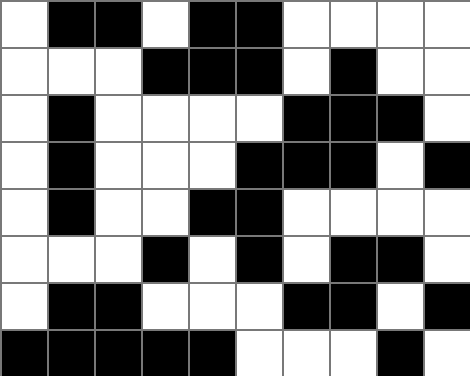[["white", "black", "black", "white", "black", "black", "white", "white", "white", "white"], ["white", "white", "white", "black", "black", "black", "white", "black", "white", "white"], ["white", "black", "white", "white", "white", "white", "black", "black", "black", "white"], ["white", "black", "white", "white", "white", "black", "black", "black", "white", "black"], ["white", "black", "white", "white", "black", "black", "white", "white", "white", "white"], ["white", "white", "white", "black", "white", "black", "white", "black", "black", "white"], ["white", "black", "black", "white", "white", "white", "black", "black", "white", "black"], ["black", "black", "black", "black", "black", "white", "white", "white", "black", "white"]]